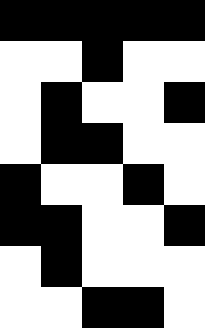[["black", "black", "black", "black", "black"], ["white", "white", "black", "white", "white"], ["white", "black", "white", "white", "black"], ["white", "black", "black", "white", "white"], ["black", "white", "white", "black", "white"], ["black", "black", "white", "white", "black"], ["white", "black", "white", "white", "white"], ["white", "white", "black", "black", "white"]]